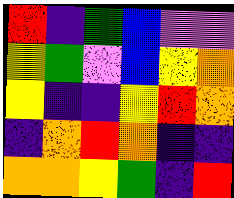[["red", "indigo", "green", "blue", "violet", "violet"], ["yellow", "green", "violet", "blue", "yellow", "orange"], ["yellow", "indigo", "indigo", "yellow", "red", "orange"], ["indigo", "orange", "red", "orange", "indigo", "indigo"], ["orange", "orange", "yellow", "green", "indigo", "red"]]